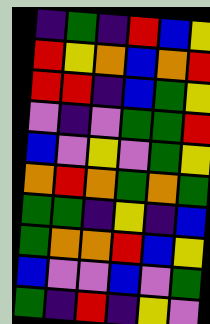[["indigo", "green", "indigo", "red", "blue", "yellow"], ["red", "yellow", "orange", "blue", "orange", "red"], ["red", "red", "indigo", "blue", "green", "yellow"], ["violet", "indigo", "violet", "green", "green", "red"], ["blue", "violet", "yellow", "violet", "green", "yellow"], ["orange", "red", "orange", "green", "orange", "green"], ["green", "green", "indigo", "yellow", "indigo", "blue"], ["green", "orange", "orange", "red", "blue", "yellow"], ["blue", "violet", "violet", "blue", "violet", "green"], ["green", "indigo", "red", "indigo", "yellow", "violet"]]